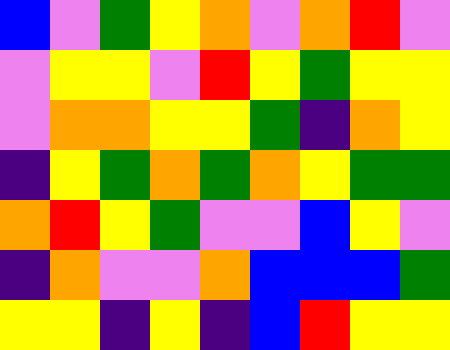[["blue", "violet", "green", "yellow", "orange", "violet", "orange", "red", "violet"], ["violet", "yellow", "yellow", "violet", "red", "yellow", "green", "yellow", "yellow"], ["violet", "orange", "orange", "yellow", "yellow", "green", "indigo", "orange", "yellow"], ["indigo", "yellow", "green", "orange", "green", "orange", "yellow", "green", "green"], ["orange", "red", "yellow", "green", "violet", "violet", "blue", "yellow", "violet"], ["indigo", "orange", "violet", "violet", "orange", "blue", "blue", "blue", "green"], ["yellow", "yellow", "indigo", "yellow", "indigo", "blue", "red", "yellow", "yellow"]]